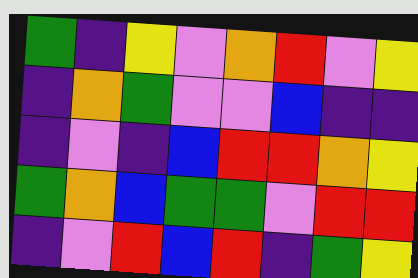[["green", "indigo", "yellow", "violet", "orange", "red", "violet", "yellow"], ["indigo", "orange", "green", "violet", "violet", "blue", "indigo", "indigo"], ["indigo", "violet", "indigo", "blue", "red", "red", "orange", "yellow"], ["green", "orange", "blue", "green", "green", "violet", "red", "red"], ["indigo", "violet", "red", "blue", "red", "indigo", "green", "yellow"]]